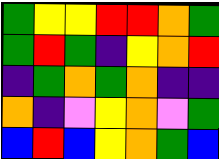[["green", "yellow", "yellow", "red", "red", "orange", "green"], ["green", "red", "green", "indigo", "yellow", "orange", "red"], ["indigo", "green", "orange", "green", "orange", "indigo", "indigo"], ["orange", "indigo", "violet", "yellow", "orange", "violet", "green"], ["blue", "red", "blue", "yellow", "orange", "green", "blue"]]